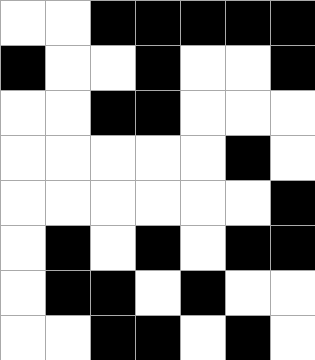[["white", "white", "black", "black", "black", "black", "black"], ["black", "white", "white", "black", "white", "white", "black"], ["white", "white", "black", "black", "white", "white", "white"], ["white", "white", "white", "white", "white", "black", "white"], ["white", "white", "white", "white", "white", "white", "black"], ["white", "black", "white", "black", "white", "black", "black"], ["white", "black", "black", "white", "black", "white", "white"], ["white", "white", "black", "black", "white", "black", "white"]]